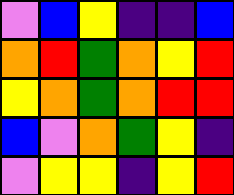[["violet", "blue", "yellow", "indigo", "indigo", "blue"], ["orange", "red", "green", "orange", "yellow", "red"], ["yellow", "orange", "green", "orange", "red", "red"], ["blue", "violet", "orange", "green", "yellow", "indigo"], ["violet", "yellow", "yellow", "indigo", "yellow", "red"]]